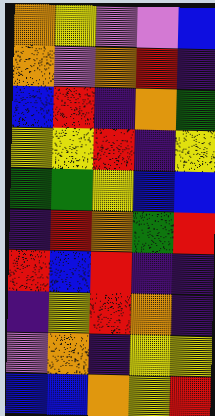[["orange", "yellow", "violet", "violet", "blue"], ["orange", "violet", "orange", "red", "indigo"], ["blue", "red", "indigo", "orange", "green"], ["yellow", "yellow", "red", "indigo", "yellow"], ["green", "green", "yellow", "blue", "blue"], ["indigo", "red", "orange", "green", "red"], ["red", "blue", "red", "indigo", "indigo"], ["indigo", "yellow", "red", "orange", "indigo"], ["violet", "orange", "indigo", "yellow", "yellow"], ["blue", "blue", "orange", "yellow", "red"]]